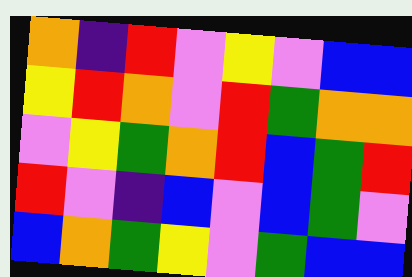[["orange", "indigo", "red", "violet", "yellow", "violet", "blue", "blue"], ["yellow", "red", "orange", "violet", "red", "green", "orange", "orange"], ["violet", "yellow", "green", "orange", "red", "blue", "green", "red"], ["red", "violet", "indigo", "blue", "violet", "blue", "green", "violet"], ["blue", "orange", "green", "yellow", "violet", "green", "blue", "blue"]]